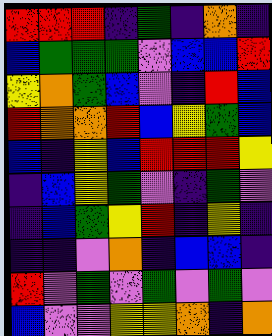[["red", "red", "red", "indigo", "green", "indigo", "orange", "indigo"], ["blue", "green", "green", "green", "violet", "blue", "blue", "red"], ["yellow", "orange", "green", "blue", "violet", "indigo", "red", "blue"], ["red", "orange", "orange", "red", "blue", "yellow", "green", "blue"], ["blue", "indigo", "yellow", "blue", "red", "red", "red", "yellow"], ["indigo", "blue", "yellow", "green", "violet", "indigo", "green", "violet"], ["indigo", "blue", "green", "yellow", "red", "indigo", "yellow", "indigo"], ["indigo", "indigo", "violet", "orange", "indigo", "blue", "blue", "indigo"], ["red", "violet", "green", "violet", "green", "violet", "green", "violet"], ["blue", "violet", "violet", "yellow", "yellow", "orange", "indigo", "orange"]]